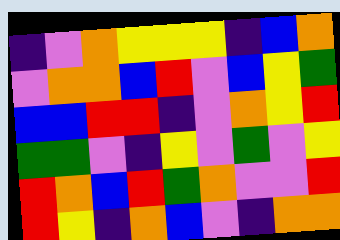[["indigo", "violet", "orange", "yellow", "yellow", "yellow", "indigo", "blue", "orange"], ["violet", "orange", "orange", "blue", "red", "violet", "blue", "yellow", "green"], ["blue", "blue", "red", "red", "indigo", "violet", "orange", "yellow", "red"], ["green", "green", "violet", "indigo", "yellow", "violet", "green", "violet", "yellow"], ["red", "orange", "blue", "red", "green", "orange", "violet", "violet", "red"], ["red", "yellow", "indigo", "orange", "blue", "violet", "indigo", "orange", "orange"]]